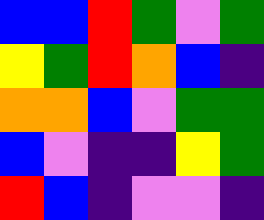[["blue", "blue", "red", "green", "violet", "green"], ["yellow", "green", "red", "orange", "blue", "indigo"], ["orange", "orange", "blue", "violet", "green", "green"], ["blue", "violet", "indigo", "indigo", "yellow", "green"], ["red", "blue", "indigo", "violet", "violet", "indigo"]]